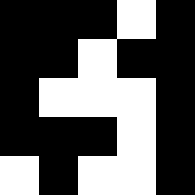[["black", "black", "black", "white", "black"], ["black", "black", "white", "black", "black"], ["black", "white", "white", "white", "black"], ["black", "black", "black", "white", "black"], ["white", "black", "white", "white", "black"]]